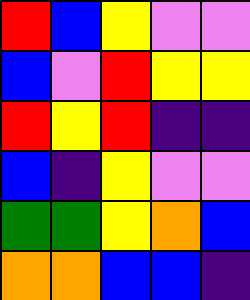[["red", "blue", "yellow", "violet", "violet"], ["blue", "violet", "red", "yellow", "yellow"], ["red", "yellow", "red", "indigo", "indigo"], ["blue", "indigo", "yellow", "violet", "violet"], ["green", "green", "yellow", "orange", "blue"], ["orange", "orange", "blue", "blue", "indigo"]]